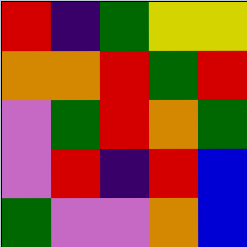[["red", "indigo", "green", "yellow", "yellow"], ["orange", "orange", "red", "green", "red"], ["violet", "green", "red", "orange", "green"], ["violet", "red", "indigo", "red", "blue"], ["green", "violet", "violet", "orange", "blue"]]